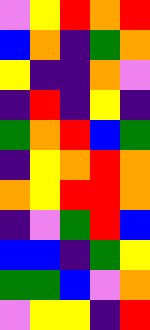[["violet", "yellow", "red", "orange", "red"], ["blue", "orange", "indigo", "green", "orange"], ["yellow", "indigo", "indigo", "orange", "violet"], ["indigo", "red", "indigo", "yellow", "indigo"], ["green", "orange", "red", "blue", "green"], ["indigo", "yellow", "orange", "red", "orange"], ["orange", "yellow", "red", "red", "orange"], ["indigo", "violet", "green", "red", "blue"], ["blue", "blue", "indigo", "green", "yellow"], ["green", "green", "blue", "violet", "orange"], ["violet", "yellow", "yellow", "indigo", "red"]]